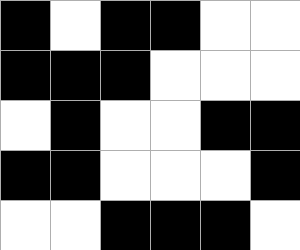[["black", "white", "black", "black", "white", "white"], ["black", "black", "black", "white", "white", "white"], ["white", "black", "white", "white", "black", "black"], ["black", "black", "white", "white", "white", "black"], ["white", "white", "black", "black", "black", "white"]]